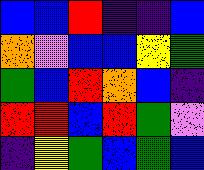[["blue", "blue", "red", "indigo", "indigo", "blue"], ["orange", "violet", "blue", "blue", "yellow", "green"], ["green", "blue", "red", "orange", "blue", "indigo"], ["red", "red", "blue", "red", "green", "violet"], ["indigo", "yellow", "green", "blue", "green", "blue"]]